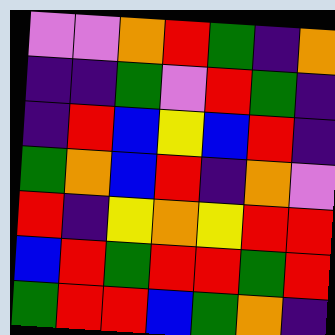[["violet", "violet", "orange", "red", "green", "indigo", "orange"], ["indigo", "indigo", "green", "violet", "red", "green", "indigo"], ["indigo", "red", "blue", "yellow", "blue", "red", "indigo"], ["green", "orange", "blue", "red", "indigo", "orange", "violet"], ["red", "indigo", "yellow", "orange", "yellow", "red", "red"], ["blue", "red", "green", "red", "red", "green", "red"], ["green", "red", "red", "blue", "green", "orange", "indigo"]]